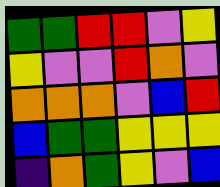[["green", "green", "red", "red", "violet", "yellow"], ["yellow", "violet", "violet", "red", "orange", "violet"], ["orange", "orange", "orange", "violet", "blue", "red"], ["blue", "green", "green", "yellow", "yellow", "yellow"], ["indigo", "orange", "green", "yellow", "violet", "blue"]]